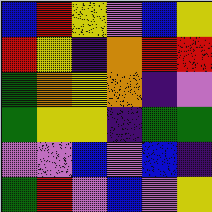[["blue", "red", "yellow", "violet", "blue", "yellow"], ["red", "yellow", "indigo", "orange", "red", "red"], ["green", "orange", "yellow", "orange", "indigo", "violet"], ["green", "yellow", "yellow", "indigo", "green", "green"], ["violet", "violet", "blue", "violet", "blue", "indigo"], ["green", "red", "violet", "blue", "violet", "yellow"]]